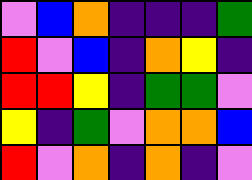[["violet", "blue", "orange", "indigo", "indigo", "indigo", "green"], ["red", "violet", "blue", "indigo", "orange", "yellow", "indigo"], ["red", "red", "yellow", "indigo", "green", "green", "violet"], ["yellow", "indigo", "green", "violet", "orange", "orange", "blue"], ["red", "violet", "orange", "indigo", "orange", "indigo", "violet"]]